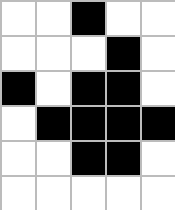[["white", "white", "black", "white", "white"], ["white", "white", "white", "black", "white"], ["black", "white", "black", "black", "white"], ["white", "black", "black", "black", "black"], ["white", "white", "black", "black", "white"], ["white", "white", "white", "white", "white"]]